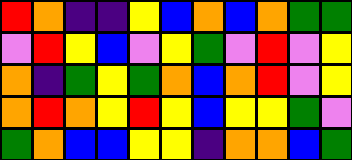[["red", "orange", "indigo", "indigo", "yellow", "blue", "orange", "blue", "orange", "green", "green"], ["violet", "red", "yellow", "blue", "violet", "yellow", "green", "violet", "red", "violet", "yellow"], ["orange", "indigo", "green", "yellow", "green", "orange", "blue", "orange", "red", "violet", "yellow"], ["orange", "red", "orange", "yellow", "red", "yellow", "blue", "yellow", "yellow", "green", "violet"], ["green", "orange", "blue", "blue", "yellow", "yellow", "indigo", "orange", "orange", "blue", "green"]]